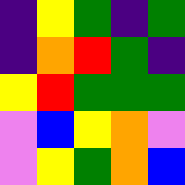[["indigo", "yellow", "green", "indigo", "green"], ["indigo", "orange", "red", "green", "indigo"], ["yellow", "red", "green", "green", "green"], ["violet", "blue", "yellow", "orange", "violet"], ["violet", "yellow", "green", "orange", "blue"]]